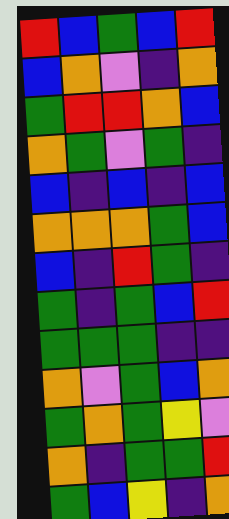[["red", "blue", "green", "blue", "red"], ["blue", "orange", "violet", "indigo", "orange"], ["green", "red", "red", "orange", "blue"], ["orange", "green", "violet", "green", "indigo"], ["blue", "indigo", "blue", "indigo", "blue"], ["orange", "orange", "orange", "green", "blue"], ["blue", "indigo", "red", "green", "indigo"], ["green", "indigo", "green", "blue", "red"], ["green", "green", "green", "indigo", "indigo"], ["orange", "violet", "green", "blue", "orange"], ["green", "orange", "green", "yellow", "violet"], ["orange", "indigo", "green", "green", "red"], ["green", "blue", "yellow", "indigo", "orange"]]